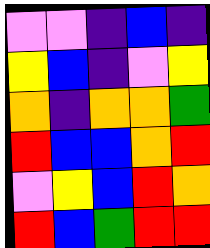[["violet", "violet", "indigo", "blue", "indigo"], ["yellow", "blue", "indigo", "violet", "yellow"], ["orange", "indigo", "orange", "orange", "green"], ["red", "blue", "blue", "orange", "red"], ["violet", "yellow", "blue", "red", "orange"], ["red", "blue", "green", "red", "red"]]